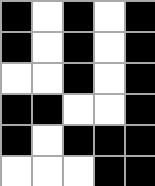[["black", "white", "black", "white", "black"], ["black", "white", "black", "white", "black"], ["white", "white", "black", "white", "black"], ["black", "black", "white", "white", "black"], ["black", "white", "black", "black", "black"], ["white", "white", "white", "black", "black"]]